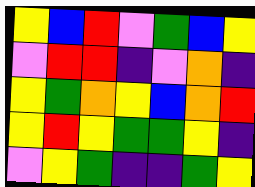[["yellow", "blue", "red", "violet", "green", "blue", "yellow"], ["violet", "red", "red", "indigo", "violet", "orange", "indigo"], ["yellow", "green", "orange", "yellow", "blue", "orange", "red"], ["yellow", "red", "yellow", "green", "green", "yellow", "indigo"], ["violet", "yellow", "green", "indigo", "indigo", "green", "yellow"]]